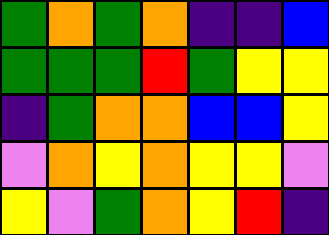[["green", "orange", "green", "orange", "indigo", "indigo", "blue"], ["green", "green", "green", "red", "green", "yellow", "yellow"], ["indigo", "green", "orange", "orange", "blue", "blue", "yellow"], ["violet", "orange", "yellow", "orange", "yellow", "yellow", "violet"], ["yellow", "violet", "green", "orange", "yellow", "red", "indigo"]]